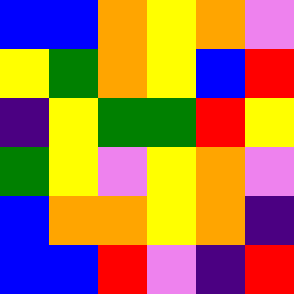[["blue", "blue", "orange", "yellow", "orange", "violet"], ["yellow", "green", "orange", "yellow", "blue", "red"], ["indigo", "yellow", "green", "green", "red", "yellow"], ["green", "yellow", "violet", "yellow", "orange", "violet"], ["blue", "orange", "orange", "yellow", "orange", "indigo"], ["blue", "blue", "red", "violet", "indigo", "red"]]